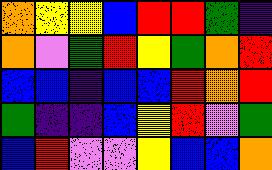[["orange", "yellow", "yellow", "blue", "red", "red", "green", "indigo"], ["orange", "violet", "green", "red", "yellow", "green", "orange", "red"], ["blue", "blue", "indigo", "blue", "blue", "red", "orange", "red"], ["green", "indigo", "indigo", "blue", "yellow", "red", "violet", "green"], ["blue", "red", "violet", "violet", "yellow", "blue", "blue", "orange"]]